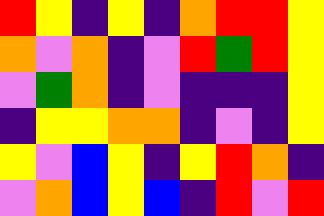[["red", "yellow", "indigo", "yellow", "indigo", "orange", "red", "red", "yellow"], ["orange", "violet", "orange", "indigo", "violet", "red", "green", "red", "yellow"], ["violet", "green", "orange", "indigo", "violet", "indigo", "indigo", "indigo", "yellow"], ["indigo", "yellow", "yellow", "orange", "orange", "indigo", "violet", "indigo", "yellow"], ["yellow", "violet", "blue", "yellow", "indigo", "yellow", "red", "orange", "indigo"], ["violet", "orange", "blue", "yellow", "blue", "indigo", "red", "violet", "red"]]